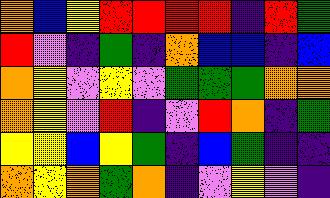[["orange", "blue", "yellow", "red", "red", "red", "red", "indigo", "red", "green"], ["red", "violet", "indigo", "green", "indigo", "orange", "blue", "blue", "indigo", "blue"], ["orange", "yellow", "violet", "yellow", "violet", "green", "green", "green", "orange", "orange"], ["orange", "yellow", "violet", "red", "indigo", "violet", "red", "orange", "indigo", "green"], ["yellow", "yellow", "blue", "yellow", "green", "indigo", "blue", "green", "indigo", "indigo"], ["orange", "yellow", "orange", "green", "orange", "indigo", "violet", "yellow", "violet", "indigo"]]